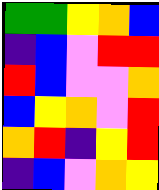[["green", "green", "yellow", "orange", "blue"], ["indigo", "blue", "violet", "red", "red"], ["red", "blue", "violet", "violet", "orange"], ["blue", "yellow", "orange", "violet", "red"], ["orange", "red", "indigo", "yellow", "red"], ["indigo", "blue", "violet", "orange", "yellow"]]